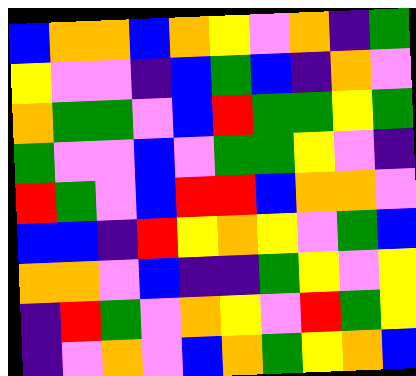[["blue", "orange", "orange", "blue", "orange", "yellow", "violet", "orange", "indigo", "green"], ["yellow", "violet", "violet", "indigo", "blue", "green", "blue", "indigo", "orange", "violet"], ["orange", "green", "green", "violet", "blue", "red", "green", "green", "yellow", "green"], ["green", "violet", "violet", "blue", "violet", "green", "green", "yellow", "violet", "indigo"], ["red", "green", "violet", "blue", "red", "red", "blue", "orange", "orange", "violet"], ["blue", "blue", "indigo", "red", "yellow", "orange", "yellow", "violet", "green", "blue"], ["orange", "orange", "violet", "blue", "indigo", "indigo", "green", "yellow", "violet", "yellow"], ["indigo", "red", "green", "violet", "orange", "yellow", "violet", "red", "green", "yellow"], ["indigo", "violet", "orange", "violet", "blue", "orange", "green", "yellow", "orange", "blue"]]